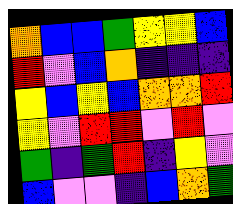[["orange", "blue", "blue", "green", "yellow", "yellow", "blue"], ["red", "violet", "blue", "orange", "indigo", "indigo", "indigo"], ["yellow", "blue", "yellow", "blue", "orange", "orange", "red"], ["yellow", "violet", "red", "red", "violet", "red", "violet"], ["green", "indigo", "green", "red", "indigo", "yellow", "violet"], ["blue", "violet", "violet", "indigo", "blue", "orange", "green"]]